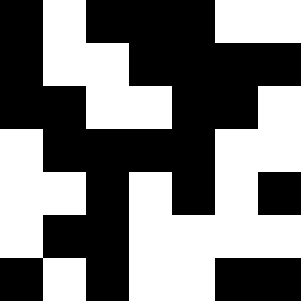[["black", "white", "black", "black", "black", "white", "white"], ["black", "white", "white", "black", "black", "black", "black"], ["black", "black", "white", "white", "black", "black", "white"], ["white", "black", "black", "black", "black", "white", "white"], ["white", "white", "black", "white", "black", "white", "black"], ["white", "black", "black", "white", "white", "white", "white"], ["black", "white", "black", "white", "white", "black", "black"]]